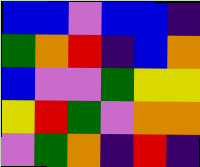[["blue", "blue", "violet", "blue", "blue", "indigo"], ["green", "orange", "red", "indigo", "blue", "orange"], ["blue", "violet", "violet", "green", "yellow", "yellow"], ["yellow", "red", "green", "violet", "orange", "orange"], ["violet", "green", "orange", "indigo", "red", "indigo"]]